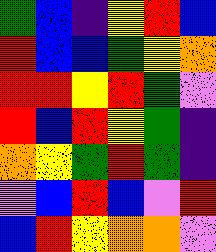[["green", "blue", "indigo", "yellow", "red", "blue"], ["red", "blue", "blue", "green", "yellow", "orange"], ["red", "red", "yellow", "red", "green", "violet"], ["red", "blue", "red", "yellow", "green", "indigo"], ["orange", "yellow", "green", "red", "green", "indigo"], ["violet", "blue", "red", "blue", "violet", "red"], ["blue", "red", "yellow", "orange", "orange", "violet"]]